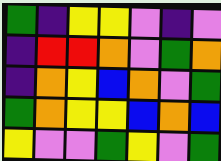[["green", "indigo", "yellow", "yellow", "violet", "indigo", "violet"], ["indigo", "red", "red", "orange", "violet", "green", "orange"], ["indigo", "orange", "yellow", "blue", "orange", "violet", "green"], ["green", "orange", "yellow", "yellow", "blue", "orange", "blue"], ["yellow", "violet", "violet", "green", "yellow", "violet", "green"]]